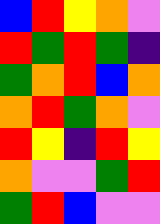[["blue", "red", "yellow", "orange", "violet"], ["red", "green", "red", "green", "indigo"], ["green", "orange", "red", "blue", "orange"], ["orange", "red", "green", "orange", "violet"], ["red", "yellow", "indigo", "red", "yellow"], ["orange", "violet", "violet", "green", "red"], ["green", "red", "blue", "violet", "violet"]]